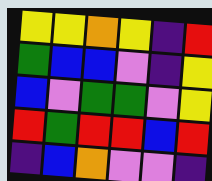[["yellow", "yellow", "orange", "yellow", "indigo", "red"], ["green", "blue", "blue", "violet", "indigo", "yellow"], ["blue", "violet", "green", "green", "violet", "yellow"], ["red", "green", "red", "red", "blue", "red"], ["indigo", "blue", "orange", "violet", "violet", "indigo"]]